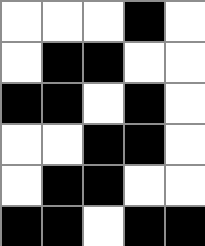[["white", "white", "white", "black", "white"], ["white", "black", "black", "white", "white"], ["black", "black", "white", "black", "white"], ["white", "white", "black", "black", "white"], ["white", "black", "black", "white", "white"], ["black", "black", "white", "black", "black"]]